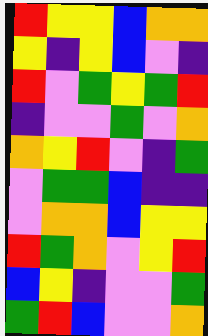[["red", "yellow", "yellow", "blue", "orange", "orange"], ["yellow", "indigo", "yellow", "blue", "violet", "indigo"], ["red", "violet", "green", "yellow", "green", "red"], ["indigo", "violet", "violet", "green", "violet", "orange"], ["orange", "yellow", "red", "violet", "indigo", "green"], ["violet", "green", "green", "blue", "indigo", "indigo"], ["violet", "orange", "orange", "blue", "yellow", "yellow"], ["red", "green", "orange", "violet", "yellow", "red"], ["blue", "yellow", "indigo", "violet", "violet", "green"], ["green", "red", "blue", "violet", "violet", "orange"]]